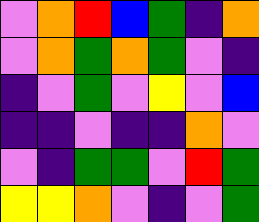[["violet", "orange", "red", "blue", "green", "indigo", "orange"], ["violet", "orange", "green", "orange", "green", "violet", "indigo"], ["indigo", "violet", "green", "violet", "yellow", "violet", "blue"], ["indigo", "indigo", "violet", "indigo", "indigo", "orange", "violet"], ["violet", "indigo", "green", "green", "violet", "red", "green"], ["yellow", "yellow", "orange", "violet", "indigo", "violet", "green"]]